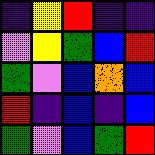[["indigo", "yellow", "red", "indigo", "indigo"], ["violet", "yellow", "green", "blue", "red"], ["green", "violet", "blue", "orange", "blue"], ["red", "indigo", "blue", "indigo", "blue"], ["green", "violet", "blue", "green", "red"]]